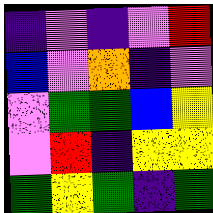[["indigo", "violet", "indigo", "violet", "red"], ["blue", "violet", "orange", "indigo", "violet"], ["violet", "green", "green", "blue", "yellow"], ["violet", "red", "indigo", "yellow", "yellow"], ["green", "yellow", "green", "indigo", "green"]]